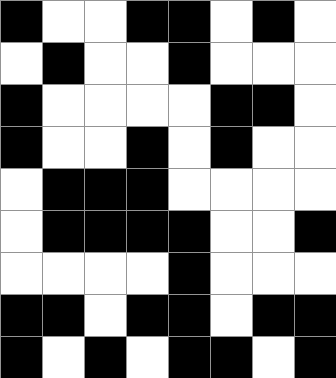[["black", "white", "white", "black", "black", "white", "black", "white"], ["white", "black", "white", "white", "black", "white", "white", "white"], ["black", "white", "white", "white", "white", "black", "black", "white"], ["black", "white", "white", "black", "white", "black", "white", "white"], ["white", "black", "black", "black", "white", "white", "white", "white"], ["white", "black", "black", "black", "black", "white", "white", "black"], ["white", "white", "white", "white", "black", "white", "white", "white"], ["black", "black", "white", "black", "black", "white", "black", "black"], ["black", "white", "black", "white", "black", "black", "white", "black"]]